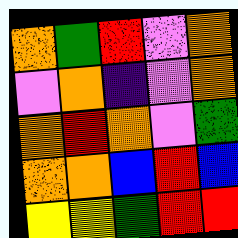[["orange", "green", "red", "violet", "orange"], ["violet", "orange", "indigo", "violet", "orange"], ["orange", "red", "orange", "violet", "green"], ["orange", "orange", "blue", "red", "blue"], ["yellow", "yellow", "green", "red", "red"]]